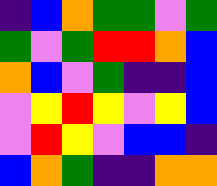[["indigo", "blue", "orange", "green", "green", "violet", "green"], ["green", "violet", "green", "red", "red", "orange", "blue"], ["orange", "blue", "violet", "green", "indigo", "indigo", "blue"], ["violet", "yellow", "red", "yellow", "violet", "yellow", "blue"], ["violet", "red", "yellow", "violet", "blue", "blue", "indigo"], ["blue", "orange", "green", "indigo", "indigo", "orange", "orange"]]